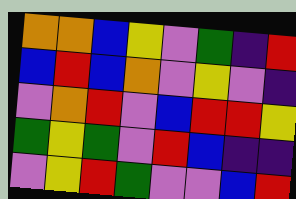[["orange", "orange", "blue", "yellow", "violet", "green", "indigo", "red"], ["blue", "red", "blue", "orange", "violet", "yellow", "violet", "indigo"], ["violet", "orange", "red", "violet", "blue", "red", "red", "yellow"], ["green", "yellow", "green", "violet", "red", "blue", "indigo", "indigo"], ["violet", "yellow", "red", "green", "violet", "violet", "blue", "red"]]